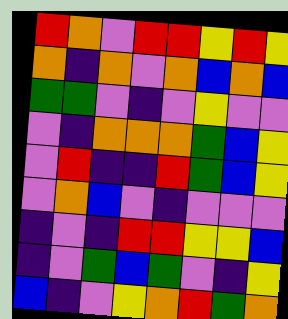[["red", "orange", "violet", "red", "red", "yellow", "red", "yellow"], ["orange", "indigo", "orange", "violet", "orange", "blue", "orange", "blue"], ["green", "green", "violet", "indigo", "violet", "yellow", "violet", "violet"], ["violet", "indigo", "orange", "orange", "orange", "green", "blue", "yellow"], ["violet", "red", "indigo", "indigo", "red", "green", "blue", "yellow"], ["violet", "orange", "blue", "violet", "indigo", "violet", "violet", "violet"], ["indigo", "violet", "indigo", "red", "red", "yellow", "yellow", "blue"], ["indigo", "violet", "green", "blue", "green", "violet", "indigo", "yellow"], ["blue", "indigo", "violet", "yellow", "orange", "red", "green", "orange"]]